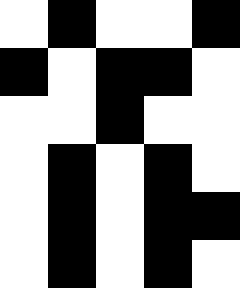[["white", "black", "white", "white", "black"], ["black", "white", "black", "black", "white"], ["white", "white", "black", "white", "white"], ["white", "black", "white", "black", "white"], ["white", "black", "white", "black", "black"], ["white", "black", "white", "black", "white"]]